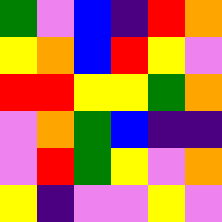[["green", "violet", "blue", "indigo", "red", "orange"], ["yellow", "orange", "blue", "red", "yellow", "violet"], ["red", "red", "yellow", "yellow", "green", "orange"], ["violet", "orange", "green", "blue", "indigo", "indigo"], ["violet", "red", "green", "yellow", "violet", "orange"], ["yellow", "indigo", "violet", "violet", "yellow", "violet"]]